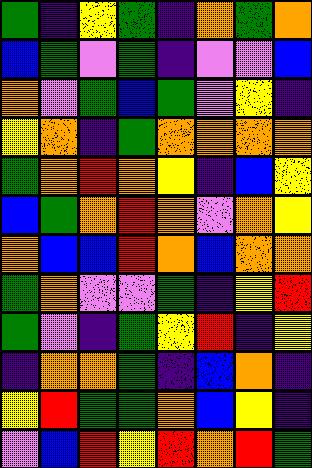[["green", "indigo", "yellow", "green", "indigo", "orange", "green", "orange"], ["blue", "green", "violet", "green", "indigo", "violet", "violet", "blue"], ["orange", "violet", "green", "blue", "green", "violet", "yellow", "indigo"], ["yellow", "orange", "indigo", "green", "orange", "orange", "orange", "orange"], ["green", "orange", "red", "orange", "yellow", "indigo", "blue", "yellow"], ["blue", "green", "orange", "red", "orange", "violet", "orange", "yellow"], ["orange", "blue", "blue", "red", "orange", "blue", "orange", "orange"], ["green", "orange", "violet", "violet", "green", "indigo", "yellow", "red"], ["green", "violet", "indigo", "green", "yellow", "red", "indigo", "yellow"], ["indigo", "orange", "orange", "green", "indigo", "blue", "orange", "indigo"], ["yellow", "red", "green", "green", "orange", "blue", "yellow", "indigo"], ["violet", "blue", "red", "yellow", "red", "orange", "red", "green"]]